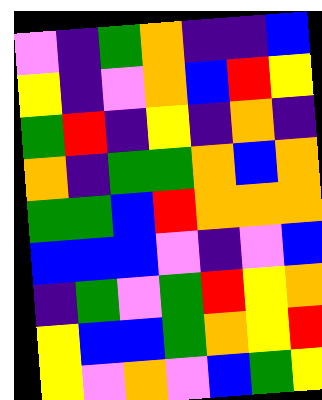[["violet", "indigo", "green", "orange", "indigo", "indigo", "blue"], ["yellow", "indigo", "violet", "orange", "blue", "red", "yellow"], ["green", "red", "indigo", "yellow", "indigo", "orange", "indigo"], ["orange", "indigo", "green", "green", "orange", "blue", "orange"], ["green", "green", "blue", "red", "orange", "orange", "orange"], ["blue", "blue", "blue", "violet", "indigo", "violet", "blue"], ["indigo", "green", "violet", "green", "red", "yellow", "orange"], ["yellow", "blue", "blue", "green", "orange", "yellow", "red"], ["yellow", "violet", "orange", "violet", "blue", "green", "yellow"]]